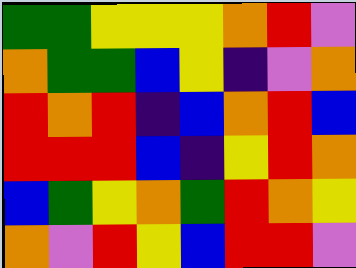[["green", "green", "yellow", "yellow", "yellow", "orange", "red", "violet"], ["orange", "green", "green", "blue", "yellow", "indigo", "violet", "orange"], ["red", "orange", "red", "indigo", "blue", "orange", "red", "blue"], ["red", "red", "red", "blue", "indigo", "yellow", "red", "orange"], ["blue", "green", "yellow", "orange", "green", "red", "orange", "yellow"], ["orange", "violet", "red", "yellow", "blue", "red", "red", "violet"]]